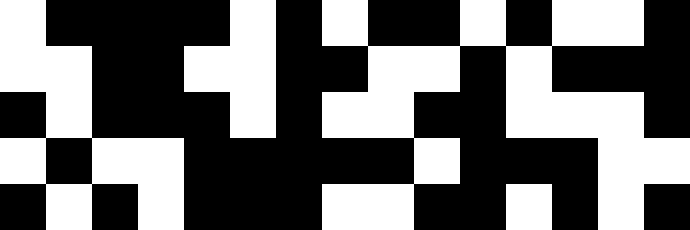[["white", "black", "black", "black", "black", "white", "black", "white", "black", "black", "white", "black", "white", "white", "black"], ["white", "white", "black", "black", "white", "white", "black", "black", "white", "white", "black", "white", "black", "black", "black"], ["black", "white", "black", "black", "black", "white", "black", "white", "white", "black", "black", "white", "white", "white", "black"], ["white", "black", "white", "white", "black", "black", "black", "black", "black", "white", "black", "black", "black", "white", "white"], ["black", "white", "black", "white", "black", "black", "black", "white", "white", "black", "black", "white", "black", "white", "black"]]